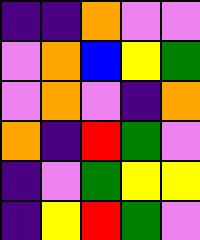[["indigo", "indigo", "orange", "violet", "violet"], ["violet", "orange", "blue", "yellow", "green"], ["violet", "orange", "violet", "indigo", "orange"], ["orange", "indigo", "red", "green", "violet"], ["indigo", "violet", "green", "yellow", "yellow"], ["indigo", "yellow", "red", "green", "violet"]]